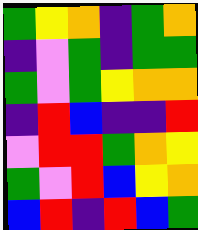[["green", "yellow", "orange", "indigo", "green", "orange"], ["indigo", "violet", "green", "indigo", "green", "green"], ["green", "violet", "green", "yellow", "orange", "orange"], ["indigo", "red", "blue", "indigo", "indigo", "red"], ["violet", "red", "red", "green", "orange", "yellow"], ["green", "violet", "red", "blue", "yellow", "orange"], ["blue", "red", "indigo", "red", "blue", "green"]]